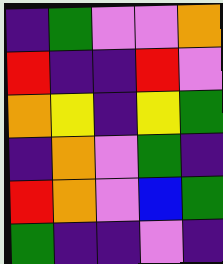[["indigo", "green", "violet", "violet", "orange"], ["red", "indigo", "indigo", "red", "violet"], ["orange", "yellow", "indigo", "yellow", "green"], ["indigo", "orange", "violet", "green", "indigo"], ["red", "orange", "violet", "blue", "green"], ["green", "indigo", "indigo", "violet", "indigo"]]